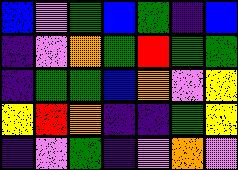[["blue", "violet", "green", "blue", "green", "indigo", "blue"], ["indigo", "violet", "orange", "green", "red", "green", "green"], ["indigo", "green", "green", "blue", "orange", "violet", "yellow"], ["yellow", "red", "orange", "indigo", "indigo", "green", "yellow"], ["indigo", "violet", "green", "indigo", "violet", "orange", "violet"]]